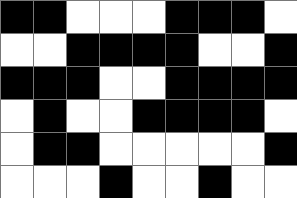[["black", "black", "white", "white", "white", "black", "black", "black", "white"], ["white", "white", "black", "black", "black", "black", "white", "white", "black"], ["black", "black", "black", "white", "white", "black", "black", "black", "black"], ["white", "black", "white", "white", "black", "black", "black", "black", "white"], ["white", "black", "black", "white", "white", "white", "white", "white", "black"], ["white", "white", "white", "black", "white", "white", "black", "white", "white"]]